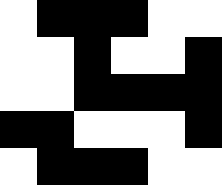[["white", "black", "black", "black", "white", "white"], ["white", "white", "black", "white", "white", "black"], ["white", "white", "black", "black", "black", "black"], ["black", "black", "white", "white", "white", "black"], ["white", "black", "black", "black", "white", "white"]]